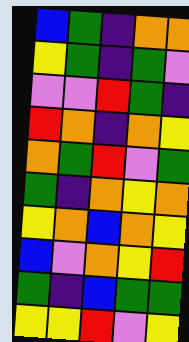[["blue", "green", "indigo", "orange", "orange"], ["yellow", "green", "indigo", "green", "violet"], ["violet", "violet", "red", "green", "indigo"], ["red", "orange", "indigo", "orange", "yellow"], ["orange", "green", "red", "violet", "green"], ["green", "indigo", "orange", "yellow", "orange"], ["yellow", "orange", "blue", "orange", "yellow"], ["blue", "violet", "orange", "yellow", "red"], ["green", "indigo", "blue", "green", "green"], ["yellow", "yellow", "red", "violet", "yellow"]]